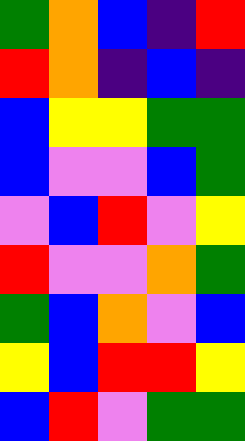[["green", "orange", "blue", "indigo", "red"], ["red", "orange", "indigo", "blue", "indigo"], ["blue", "yellow", "yellow", "green", "green"], ["blue", "violet", "violet", "blue", "green"], ["violet", "blue", "red", "violet", "yellow"], ["red", "violet", "violet", "orange", "green"], ["green", "blue", "orange", "violet", "blue"], ["yellow", "blue", "red", "red", "yellow"], ["blue", "red", "violet", "green", "green"]]